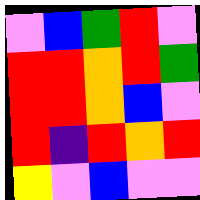[["violet", "blue", "green", "red", "violet"], ["red", "red", "orange", "red", "green"], ["red", "red", "orange", "blue", "violet"], ["red", "indigo", "red", "orange", "red"], ["yellow", "violet", "blue", "violet", "violet"]]